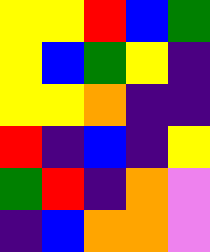[["yellow", "yellow", "red", "blue", "green"], ["yellow", "blue", "green", "yellow", "indigo"], ["yellow", "yellow", "orange", "indigo", "indigo"], ["red", "indigo", "blue", "indigo", "yellow"], ["green", "red", "indigo", "orange", "violet"], ["indigo", "blue", "orange", "orange", "violet"]]